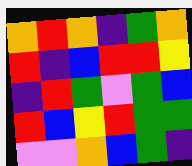[["orange", "red", "orange", "indigo", "green", "orange"], ["red", "indigo", "blue", "red", "red", "yellow"], ["indigo", "red", "green", "violet", "green", "blue"], ["red", "blue", "yellow", "red", "green", "green"], ["violet", "violet", "orange", "blue", "green", "indigo"]]